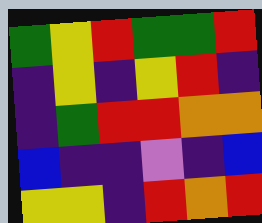[["green", "yellow", "red", "green", "green", "red"], ["indigo", "yellow", "indigo", "yellow", "red", "indigo"], ["indigo", "green", "red", "red", "orange", "orange"], ["blue", "indigo", "indigo", "violet", "indigo", "blue"], ["yellow", "yellow", "indigo", "red", "orange", "red"]]